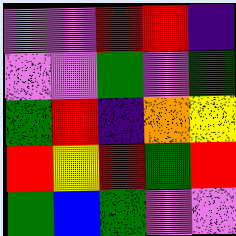[["violet", "violet", "red", "red", "indigo"], ["violet", "violet", "green", "violet", "green"], ["green", "red", "indigo", "orange", "yellow"], ["red", "yellow", "red", "green", "red"], ["green", "blue", "green", "violet", "violet"]]